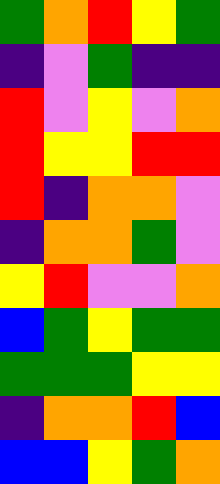[["green", "orange", "red", "yellow", "green"], ["indigo", "violet", "green", "indigo", "indigo"], ["red", "violet", "yellow", "violet", "orange"], ["red", "yellow", "yellow", "red", "red"], ["red", "indigo", "orange", "orange", "violet"], ["indigo", "orange", "orange", "green", "violet"], ["yellow", "red", "violet", "violet", "orange"], ["blue", "green", "yellow", "green", "green"], ["green", "green", "green", "yellow", "yellow"], ["indigo", "orange", "orange", "red", "blue"], ["blue", "blue", "yellow", "green", "orange"]]